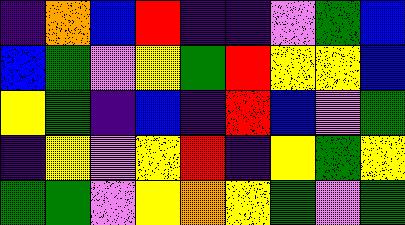[["indigo", "orange", "blue", "red", "indigo", "indigo", "violet", "green", "blue"], ["blue", "green", "violet", "yellow", "green", "red", "yellow", "yellow", "blue"], ["yellow", "green", "indigo", "blue", "indigo", "red", "blue", "violet", "green"], ["indigo", "yellow", "violet", "yellow", "red", "indigo", "yellow", "green", "yellow"], ["green", "green", "violet", "yellow", "orange", "yellow", "green", "violet", "green"]]